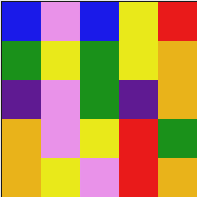[["blue", "violet", "blue", "yellow", "red"], ["green", "yellow", "green", "yellow", "orange"], ["indigo", "violet", "green", "indigo", "orange"], ["orange", "violet", "yellow", "red", "green"], ["orange", "yellow", "violet", "red", "orange"]]